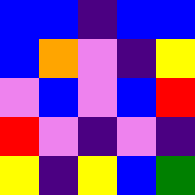[["blue", "blue", "indigo", "blue", "blue"], ["blue", "orange", "violet", "indigo", "yellow"], ["violet", "blue", "violet", "blue", "red"], ["red", "violet", "indigo", "violet", "indigo"], ["yellow", "indigo", "yellow", "blue", "green"]]